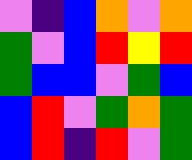[["violet", "indigo", "blue", "orange", "violet", "orange"], ["green", "violet", "blue", "red", "yellow", "red"], ["green", "blue", "blue", "violet", "green", "blue"], ["blue", "red", "violet", "green", "orange", "green"], ["blue", "red", "indigo", "red", "violet", "green"]]